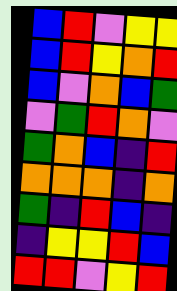[["blue", "red", "violet", "yellow", "yellow"], ["blue", "red", "yellow", "orange", "red"], ["blue", "violet", "orange", "blue", "green"], ["violet", "green", "red", "orange", "violet"], ["green", "orange", "blue", "indigo", "red"], ["orange", "orange", "orange", "indigo", "orange"], ["green", "indigo", "red", "blue", "indigo"], ["indigo", "yellow", "yellow", "red", "blue"], ["red", "red", "violet", "yellow", "red"]]